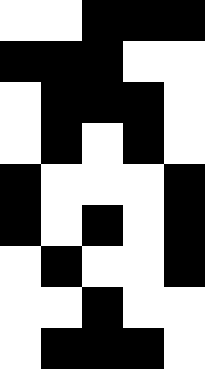[["white", "white", "black", "black", "black"], ["black", "black", "black", "white", "white"], ["white", "black", "black", "black", "white"], ["white", "black", "white", "black", "white"], ["black", "white", "white", "white", "black"], ["black", "white", "black", "white", "black"], ["white", "black", "white", "white", "black"], ["white", "white", "black", "white", "white"], ["white", "black", "black", "black", "white"]]